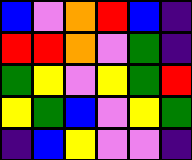[["blue", "violet", "orange", "red", "blue", "indigo"], ["red", "red", "orange", "violet", "green", "indigo"], ["green", "yellow", "violet", "yellow", "green", "red"], ["yellow", "green", "blue", "violet", "yellow", "green"], ["indigo", "blue", "yellow", "violet", "violet", "indigo"]]